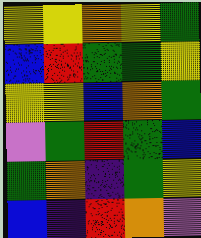[["yellow", "yellow", "orange", "yellow", "green"], ["blue", "red", "green", "green", "yellow"], ["yellow", "yellow", "blue", "orange", "green"], ["violet", "green", "red", "green", "blue"], ["green", "orange", "indigo", "green", "yellow"], ["blue", "indigo", "red", "orange", "violet"]]